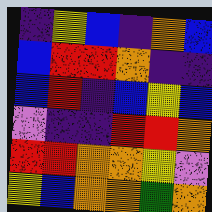[["indigo", "yellow", "blue", "indigo", "orange", "blue"], ["blue", "red", "red", "orange", "indigo", "indigo"], ["blue", "red", "indigo", "blue", "yellow", "blue"], ["violet", "indigo", "indigo", "red", "red", "orange"], ["red", "red", "orange", "orange", "yellow", "violet"], ["yellow", "blue", "orange", "orange", "green", "orange"]]